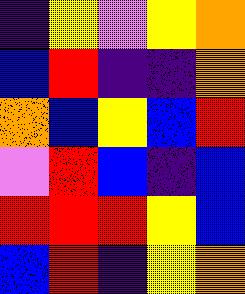[["indigo", "yellow", "violet", "yellow", "orange"], ["blue", "red", "indigo", "indigo", "orange"], ["orange", "blue", "yellow", "blue", "red"], ["violet", "red", "blue", "indigo", "blue"], ["red", "red", "red", "yellow", "blue"], ["blue", "red", "indigo", "yellow", "orange"]]